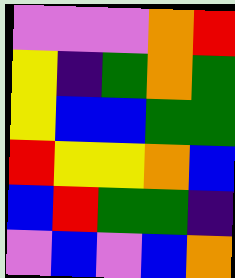[["violet", "violet", "violet", "orange", "red"], ["yellow", "indigo", "green", "orange", "green"], ["yellow", "blue", "blue", "green", "green"], ["red", "yellow", "yellow", "orange", "blue"], ["blue", "red", "green", "green", "indigo"], ["violet", "blue", "violet", "blue", "orange"]]